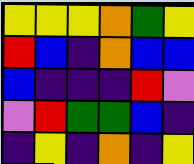[["yellow", "yellow", "yellow", "orange", "green", "yellow"], ["red", "blue", "indigo", "orange", "blue", "blue"], ["blue", "indigo", "indigo", "indigo", "red", "violet"], ["violet", "red", "green", "green", "blue", "indigo"], ["indigo", "yellow", "indigo", "orange", "indigo", "yellow"]]